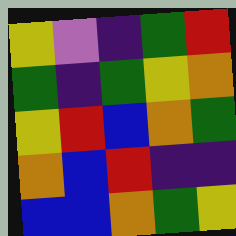[["yellow", "violet", "indigo", "green", "red"], ["green", "indigo", "green", "yellow", "orange"], ["yellow", "red", "blue", "orange", "green"], ["orange", "blue", "red", "indigo", "indigo"], ["blue", "blue", "orange", "green", "yellow"]]